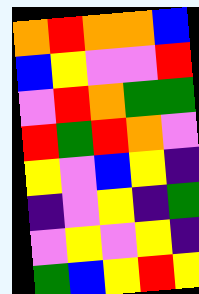[["orange", "red", "orange", "orange", "blue"], ["blue", "yellow", "violet", "violet", "red"], ["violet", "red", "orange", "green", "green"], ["red", "green", "red", "orange", "violet"], ["yellow", "violet", "blue", "yellow", "indigo"], ["indigo", "violet", "yellow", "indigo", "green"], ["violet", "yellow", "violet", "yellow", "indigo"], ["green", "blue", "yellow", "red", "yellow"]]